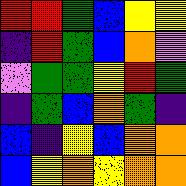[["red", "red", "green", "blue", "yellow", "yellow"], ["indigo", "red", "green", "blue", "orange", "violet"], ["violet", "green", "green", "yellow", "red", "green"], ["indigo", "green", "blue", "orange", "green", "indigo"], ["blue", "indigo", "yellow", "blue", "orange", "orange"], ["blue", "yellow", "orange", "yellow", "orange", "orange"]]